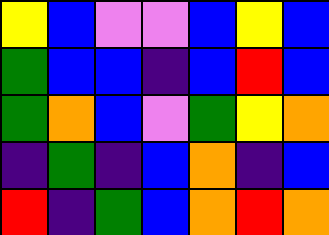[["yellow", "blue", "violet", "violet", "blue", "yellow", "blue"], ["green", "blue", "blue", "indigo", "blue", "red", "blue"], ["green", "orange", "blue", "violet", "green", "yellow", "orange"], ["indigo", "green", "indigo", "blue", "orange", "indigo", "blue"], ["red", "indigo", "green", "blue", "orange", "red", "orange"]]